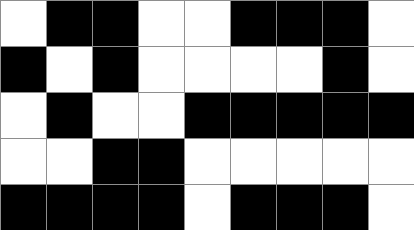[["white", "black", "black", "white", "white", "black", "black", "black", "white"], ["black", "white", "black", "white", "white", "white", "white", "black", "white"], ["white", "black", "white", "white", "black", "black", "black", "black", "black"], ["white", "white", "black", "black", "white", "white", "white", "white", "white"], ["black", "black", "black", "black", "white", "black", "black", "black", "white"]]